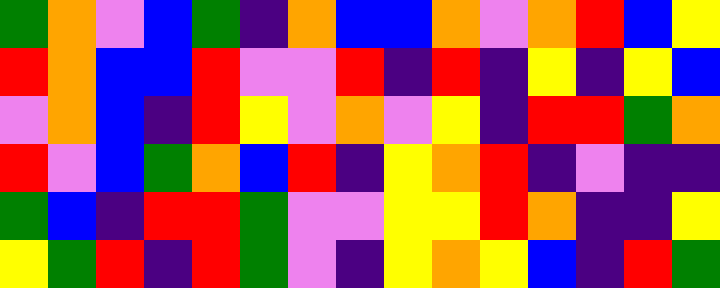[["green", "orange", "violet", "blue", "green", "indigo", "orange", "blue", "blue", "orange", "violet", "orange", "red", "blue", "yellow"], ["red", "orange", "blue", "blue", "red", "violet", "violet", "red", "indigo", "red", "indigo", "yellow", "indigo", "yellow", "blue"], ["violet", "orange", "blue", "indigo", "red", "yellow", "violet", "orange", "violet", "yellow", "indigo", "red", "red", "green", "orange"], ["red", "violet", "blue", "green", "orange", "blue", "red", "indigo", "yellow", "orange", "red", "indigo", "violet", "indigo", "indigo"], ["green", "blue", "indigo", "red", "red", "green", "violet", "violet", "yellow", "yellow", "red", "orange", "indigo", "indigo", "yellow"], ["yellow", "green", "red", "indigo", "red", "green", "violet", "indigo", "yellow", "orange", "yellow", "blue", "indigo", "red", "green"]]